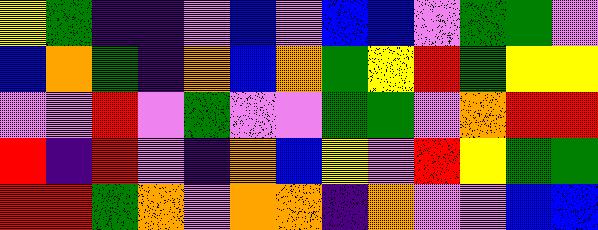[["yellow", "green", "indigo", "indigo", "violet", "blue", "violet", "blue", "blue", "violet", "green", "green", "violet"], ["blue", "orange", "green", "indigo", "orange", "blue", "orange", "green", "yellow", "red", "green", "yellow", "yellow"], ["violet", "violet", "red", "violet", "green", "violet", "violet", "green", "green", "violet", "orange", "red", "red"], ["red", "indigo", "red", "violet", "indigo", "orange", "blue", "yellow", "violet", "red", "yellow", "green", "green"], ["red", "red", "green", "orange", "violet", "orange", "orange", "indigo", "orange", "violet", "violet", "blue", "blue"]]